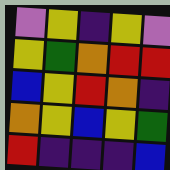[["violet", "yellow", "indigo", "yellow", "violet"], ["yellow", "green", "orange", "red", "red"], ["blue", "yellow", "red", "orange", "indigo"], ["orange", "yellow", "blue", "yellow", "green"], ["red", "indigo", "indigo", "indigo", "blue"]]